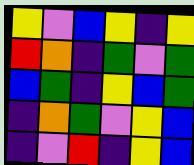[["yellow", "violet", "blue", "yellow", "indigo", "yellow"], ["red", "orange", "indigo", "green", "violet", "green"], ["blue", "green", "indigo", "yellow", "blue", "green"], ["indigo", "orange", "green", "violet", "yellow", "blue"], ["indigo", "violet", "red", "indigo", "yellow", "blue"]]